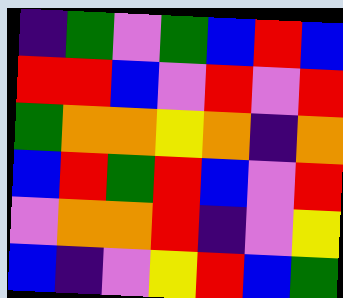[["indigo", "green", "violet", "green", "blue", "red", "blue"], ["red", "red", "blue", "violet", "red", "violet", "red"], ["green", "orange", "orange", "yellow", "orange", "indigo", "orange"], ["blue", "red", "green", "red", "blue", "violet", "red"], ["violet", "orange", "orange", "red", "indigo", "violet", "yellow"], ["blue", "indigo", "violet", "yellow", "red", "blue", "green"]]